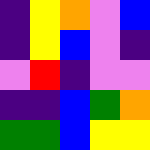[["indigo", "yellow", "orange", "violet", "blue"], ["indigo", "yellow", "blue", "violet", "indigo"], ["violet", "red", "indigo", "violet", "violet"], ["indigo", "indigo", "blue", "green", "orange"], ["green", "green", "blue", "yellow", "yellow"]]